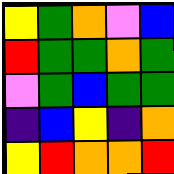[["yellow", "green", "orange", "violet", "blue"], ["red", "green", "green", "orange", "green"], ["violet", "green", "blue", "green", "green"], ["indigo", "blue", "yellow", "indigo", "orange"], ["yellow", "red", "orange", "orange", "red"]]